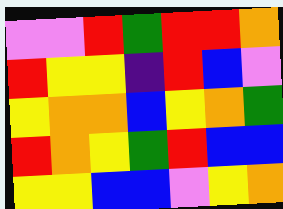[["violet", "violet", "red", "green", "red", "red", "orange"], ["red", "yellow", "yellow", "indigo", "red", "blue", "violet"], ["yellow", "orange", "orange", "blue", "yellow", "orange", "green"], ["red", "orange", "yellow", "green", "red", "blue", "blue"], ["yellow", "yellow", "blue", "blue", "violet", "yellow", "orange"]]